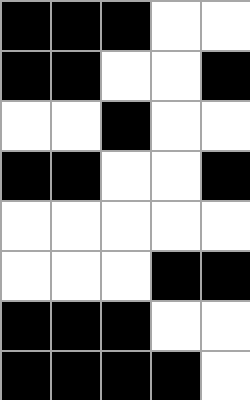[["black", "black", "black", "white", "white"], ["black", "black", "white", "white", "black"], ["white", "white", "black", "white", "white"], ["black", "black", "white", "white", "black"], ["white", "white", "white", "white", "white"], ["white", "white", "white", "black", "black"], ["black", "black", "black", "white", "white"], ["black", "black", "black", "black", "white"]]